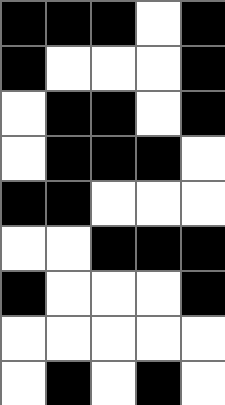[["black", "black", "black", "white", "black"], ["black", "white", "white", "white", "black"], ["white", "black", "black", "white", "black"], ["white", "black", "black", "black", "white"], ["black", "black", "white", "white", "white"], ["white", "white", "black", "black", "black"], ["black", "white", "white", "white", "black"], ["white", "white", "white", "white", "white"], ["white", "black", "white", "black", "white"]]